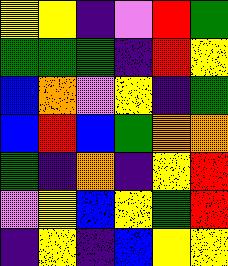[["yellow", "yellow", "indigo", "violet", "red", "green"], ["green", "green", "green", "indigo", "red", "yellow"], ["blue", "orange", "violet", "yellow", "indigo", "green"], ["blue", "red", "blue", "green", "orange", "orange"], ["green", "indigo", "orange", "indigo", "yellow", "red"], ["violet", "yellow", "blue", "yellow", "green", "red"], ["indigo", "yellow", "indigo", "blue", "yellow", "yellow"]]